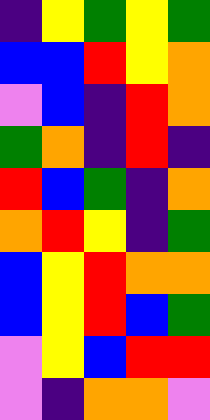[["indigo", "yellow", "green", "yellow", "green"], ["blue", "blue", "red", "yellow", "orange"], ["violet", "blue", "indigo", "red", "orange"], ["green", "orange", "indigo", "red", "indigo"], ["red", "blue", "green", "indigo", "orange"], ["orange", "red", "yellow", "indigo", "green"], ["blue", "yellow", "red", "orange", "orange"], ["blue", "yellow", "red", "blue", "green"], ["violet", "yellow", "blue", "red", "red"], ["violet", "indigo", "orange", "orange", "violet"]]